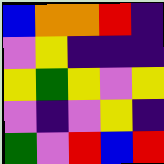[["blue", "orange", "orange", "red", "indigo"], ["violet", "yellow", "indigo", "indigo", "indigo"], ["yellow", "green", "yellow", "violet", "yellow"], ["violet", "indigo", "violet", "yellow", "indigo"], ["green", "violet", "red", "blue", "red"]]